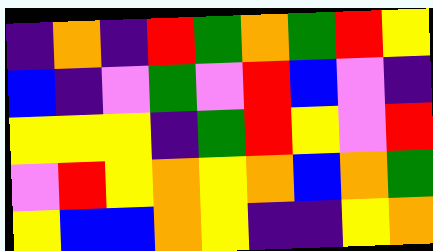[["indigo", "orange", "indigo", "red", "green", "orange", "green", "red", "yellow"], ["blue", "indigo", "violet", "green", "violet", "red", "blue", "violet", "indigo"], ["yellow", "yellow", "yellow", "indigo", "green", "red", "yellow", "violet", "red"], ["violet", "red", "yellow", "orange", "yellow", "orange", "blue", "orange", "green"], ["yellow", "blue", "blue", "orange", "yellow", "indigo", "indigo", "yellow", "orange"]]